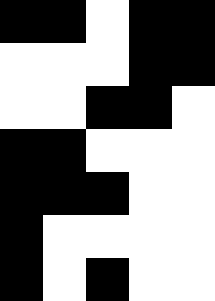[["black", "black", "white", "black", "black"], ["white", "white", "white", "black", "black"], ["white", "white", "black", "black", "white"], ["black", "black", "white", "white", "white"], ["black", "black", "black", "white", "white"], ["black", "white", "white", "white", "white"], ["black", "white", "black", "white", "white"]]